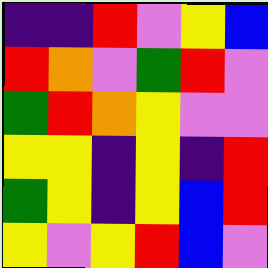[["indigo", "indigo", "red", "violet", "yellow", "blue"], ["red", "orange", "violet", "green", "red", "violet"], ["green", "red", "orange", "yellow", "violet", "violet"], ["yellow", "yellow", "indigo", "yellow", "indigo", "red"], ["green", "yellow", "indigo", "yellow", "blue", "red"], ["yellow", "violet", "yellow", "red", "blue", "violet"]]